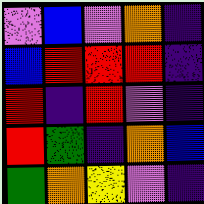[["violet", "blue", "violet", "orange", "indigo"], ["blue", "red", "red", "red", "indigo"], ["red", "indigo", "red", "violet", "indigo"], ["red", "green", "indigo", "orange", "blue"], ["green", "orange", "yellow", "violet", "indigo"]]